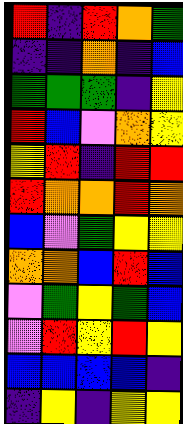[["red", "indigo", "red", "orange", "green"], ["indigo", "indigo", "orange", "indigo", "blue"], ["green", "green", "green", "indigo", "yellow"], ["red", "blue", "violet", "orange", "yellow"], ["yellow", "red", "indigo", "red", "red"], ["red", "orange", "orange", "red", "orange"], ["blue", "violet", "green", "yellow", "yellow"], ["orange", "orange", "blue", "red", "blue"], ["violet", "green", "yellow", "green", "blue"], ["violet", "red", "yellow", "red", "yellow"], ["blue", "blue", "blue", "blue", "indigo"], ["indigo", "yellow", "indigo", "yellow", "yellow"]]